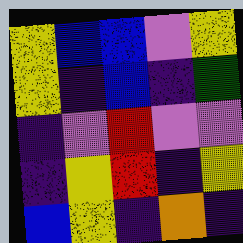[["yellow", "blue", "blue", "violet", "yellow"], ["yellow", "indigo", "blue", "indigo", "green"], ["indigo", "violet", "red", "violet", "violet"], ["indigo", "yellow", "red", "indigo", "yellow"], ["blue", "yellow", "indigo", "orange", "indigo"]]